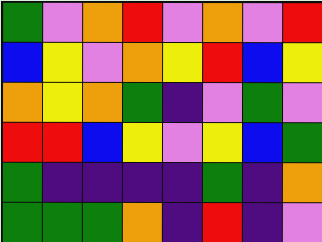[["green", "violet", "orange", "red", "violet", "orange", "violet", "red"], ["blue", "yellow", "violet", "orange", "yellow", "red", "blue", "yellow"], ["orange", "yellow", "orange", "green", "indigo", "violet", "green", "violet"], ["red", "red", "blue", "yellow", "violet", "yellow", "blue", "green"], ["green", "indigo", "indigo", "indigo", "indigo", "green", "indigo", "orange"], ["green", "green", "green", "orange", "indigo", "red", "indigo", "violet"]]